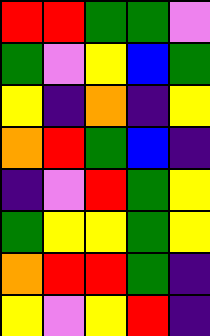[["red", "red", "green", "green", "violet"], ["green", "violet", "yellow", "blue", "green"], ["yellow", "indigo", "orange", "indigo", "yellow"], ["orange", "red", "green", "blue", "indigo"], ["indigo", "violet", "red", "green", "yellow"], ["green", "yellow", "yellow", "green", "yellow"], ["orange", "red", "red", "green", "indigo"], ["yellow", "violet", "yellow", "red", "indigo"]]